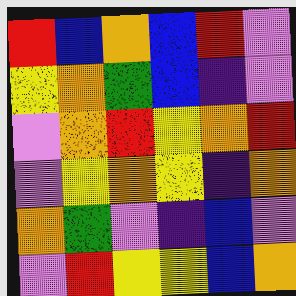[["red", "blue", "orange", "blue", "red", "violet"], ["yellow", "orange", "green", "blue", "indigo", "violet"], ["violet", "orange", "red", "yellow", "orange", "red"], ["violet", "yellow", "orange", "yellow", "indigo", "orange"], ["orange", "green", "violet", "indigo", "blue", "violet"], ["violet", "red", "yellow", "yellow", "blue", "orange"]]